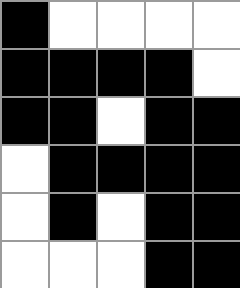[["black", "white", "white", "white", "white"], ["black", "black", "black", "black", "white"], ["black", "black", "white", "black", "black"], ["white", "black", "black", "black", "black"], ["white", "black", "white", "black", "black"], ["white", "white", "white", "black", "black"]]